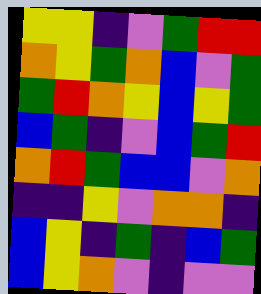[["yellow", "yellow", "indigo", "violet", "green", "red", "red"], ["orange", "yellow", "green", "orange", "blue", "violet", "green"], ["green", "red", "orange", "yellow", "blue", "yellow", "green"], ["blue", "green", "indigo", "violet", "blue", "green", "red"], ["orange", "red", "green", "blue", "blue", "violet", "orange"], ["indigo", "indigo", "yellow", "violet", "orange", "orange", "indigo"], ["blue", "yellow", "indigo", "green", "indigo", "blue", "green"], ["blue", "yellow", "orange", "violet", "indigo", "violet", "violet"]]